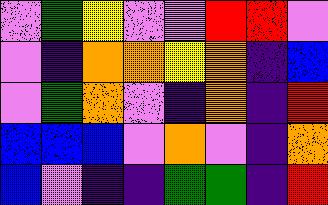[["violet", "green", "yellow", "violet", "violet", "red", "red", "violet"], ["violet", "indigo", "orange", "orange", "yellow", "orange", "indigo", "blue"], ["violet", "green", "orange", "violet", "indigo", "orange", "indigo", "red"], ["blue", "blue", "blue", "violet", "orange", "violet", "indigo", "orange"], ["blue", "violet", "indigo", "indigo", "green", "green", "indigo", "red"]]